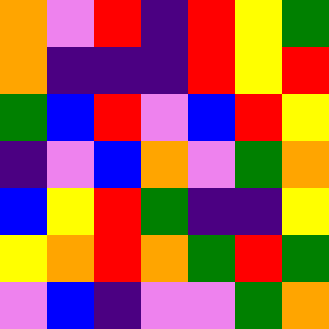[["orange", "violet", "red", "indigo", "red", "yellow", "green"], ["orange", "indigo", "indigo", "indigo", "red", "yellow", "red"], ["green", "blue", "red", "violet", "blue", "red", "yellow"], ["indigo", "violet", "blue", "orange", "violet", "green", "orange"], ["blue", "yellow", "red", "green", "indigo", "indigo", "yellow"], ["yellow", "orange", "red", "orange", "green", "red", "green"], ["violet", "blue", "indigo", "violet", "violet", "green", "orange"]]